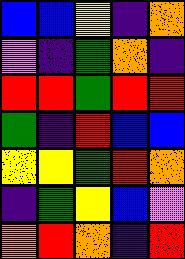[["blue", "blue", "yellow", "indigo", "orange"], ["violet", "indigo", "green", "orange", "indigo"], ["red", "red", "green", "red", "red"], ["green", "indigo", "red", "blue", "blue"], ["yellow", "yellow", "green", "red", "orange"], ["indigo", "green", "yellow", "blue", "violet"], ["orange", "red", "orange", "indigo", "red"]]